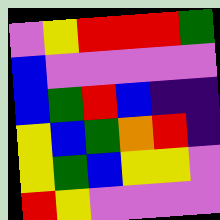[["violet", "yellow", "red", "red", "red", "green"], ["blue", "violet", "violet", "violet", "violet", "violet"], ["blue", "green", "red", "blue", "indigo", "indigo"], ["yellow", "blue", "green", "orange", "red", "indigo"], ["yellow", "green", "blue", "yellow", "yellow", "violet"], ["red", "yellow", "violet", "violet", "violet", "violet"]]